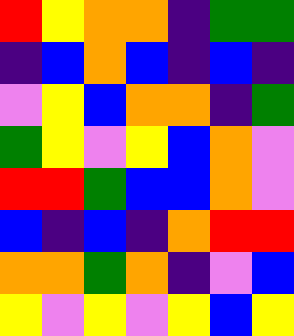[["red", "yellow", "orange", "orange", "indigo", "green", "green"], ["indigo", "blue", "orange", "blue", "indigo", "blue", "indigo"], ["violet", "yellow", "blue", "orange", "orange", "indigo", "green"], ["green", "yellow", "violet", "yellow", "blue", "orange", "violet"], ["red", "red", "green", "blue", "blue", "orange", "violet"], ["blue", "indigo", "blue", "indigo", "orange", "red", "red"], ["orange", "orange", "green", "orange", "indigo", "violet", "blue"], ["yellow", "violet", "yellow", "violet", "yellow", "blue", "yellow"]]